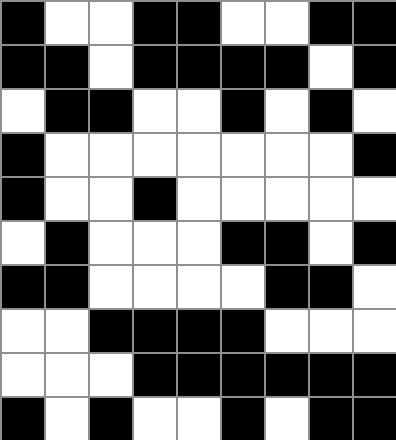[["black", "white", "white", "black", "black", "white", "white", "black", "black"], ["black", "black", "white", "black", "black", "black", "black", "white", "black"], ["white", "black", "black", "white", "white", "black", "white", "black", "white"], ["black", "white", "white", "white", "white", "white", "white", "white", "black"], ["black", "white", "white", "black", "white", "white", "white", "white", "white"], ["white", "black", "white", "white", "white", "black", "black", "white", "black"], ["black", "black", "white", "white", "white", "white", "black", "black", "white"], ["white", "white", "black", "black", "black", "black", "white", "white", "white"], ["white", "white", "white", "black", "black", "black", "black", "black", "black"], ["black", "white", "black", "white", "white", "black", "white", "black", "black"]]